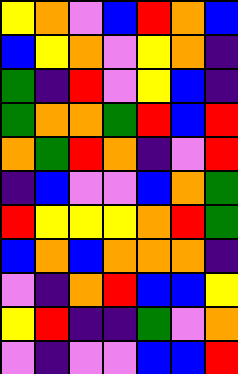[["yellow", "orange", "violet", "blue", "red", "orange", "blue"], ["blue", "yellow", "orange", "violet", "yellow", "orange", "indigo"], ["green", "indigo", "red", "violet", "yellow", "blue", "indigo"], ["green", "orange", "orange", "green", "red", "blue", "red"], ["orange", "green", "red", "orange", "indigo", "violet", "red"], ["indigo", "blue", "violet", "violet", "blue", "orange", "green"], ["red", "yellow", "yellow", "yellow", "orange", "red", "green"], ["blue", "orange", "blue", "orange", "orange", "orange", "indigo"], ["violet", "indigo", "orange", "red", "blue", "blue", "yellow"], ["yellow", "red", "indigo", "indigo", "green", "violet", "orange"], ["violet", "indigo", "violet", "violet", "blue", "blue", "red"]]